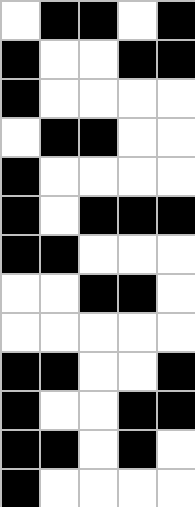[["white", "black", "black", "white", "black"], ["black", "white", "white", "black", "black"], ["black", "white", "white", "white", "white"], ["white", "black", "black", "white", "white"], ["black", "white", "white", "white", "white"], ["black", "white", "black", "black", "black"], ["black", "black", "white", "white", "white"], ["white", "white", "black", "black", "white"], ["white", "white", "white", "white", "white"], ["black", "black", "white", "white", "black"], ["black", "white", "white", "black", "black"], ["black", "black", "white", "black", "white"], ["black", "white", "white", "white", "white"]]